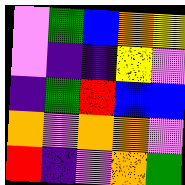[["violet", "green", "blue", "orange", "yellow"], ["violet", "indigo", "indigo", "yellow", "violet"], ["indigo", "green", "red", "blue", "blue"], ["orange", "violet", "orange", "orange", "violet"], ["red", "indigo", "violet", "orange", "green"]]